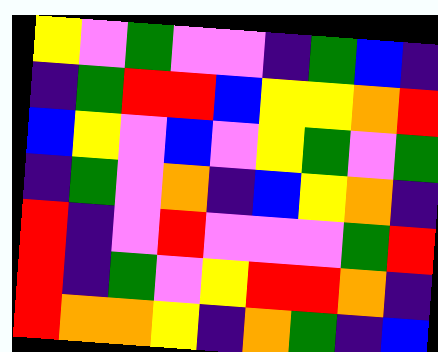[["yellow", "violet", "green", "violet", "violet", "indigo", "green", "blue", "indigo"], ["indigo", "green", "red", "red", "blue", "yellow", "yellow", "orange", "red"], ["blue", "yellow", "violet", "blue", "violet", "yellow", "green", "violet", "green"], ["indigo", "green", "violet", "orange", "indigo", "blue", "yellow", "orange", "indigo"], ["red", "indigo", "violet", "red", "violet", "violet", "violet", "green", "red"], ["red", "indigo", "green", "violet", "yellow", "red", "red", "orange", "indigo"], ["red", "orange", "orange", "yellow", "indigo", "orange", "green", "indigo", "blue"]]